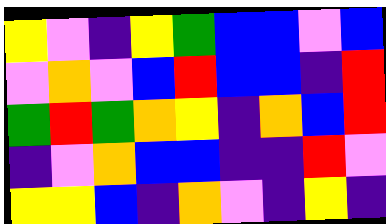[["yellow", "violet", "indigo", "yellow", "green", "blue", "blue", "violet", "blue"], ["violet", "orange", "violet", "blue", "red", "blue", "blue", "indigo", "red"], ["green", "red", "green", "orange", "yellow", "indigo", "orange", "blue", "red"], ["indigo", "violet", "orange", "blue", "blue", "indigo", "indigo", "red", "violet"], ["yellow", "yellow", "blue", "indigo", "orange", "violet", "indigo", "yellow", "indigo"]]